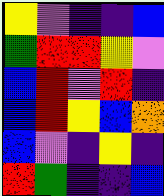[["yellow", "violet", "indigo", "indigo", "blue"], ["green", "red", "red", "yellow", "violet"], ["blue", "red", "violet", "red", "indigo"], ["blue", "red", "yellow", "blue", "orange"], ["blue", "violet", "indigo", "yellow", "indigo"], ["red", "green", "indigo", "indigo", "blue"]]